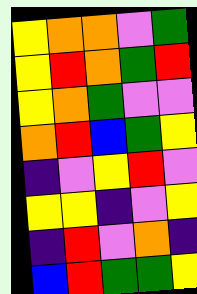[["yellow", "orange", "orange", "violet", "green"], ["yellow", "red", "orange", "green", "red"], ["yellow", "orange", "green", "violet", "violet"], ["orange", "red", "blue", "green", "yellow"], ["indigo", "violet", "yellow", "red", "violet"], ["yellow", "yellow", "indigo", "violet", "yellow"], ["indigo", "red", "violet", "orange", "indigo"], ["blue", "red", "green", "green", "yellow"]]